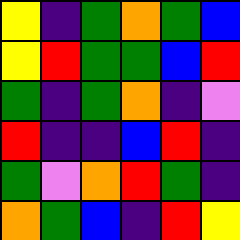[["yellow", "indigo", "green", "orange", "green", "blue"], ["yellow", "red", "green", "green", "blue", "red"], ["green", "indigo", "green", "orange", "indigo", "violet"], ["red", "indigo", "indigo", "blue", "red", "indigo"], ["green", "violet", "orange", "red", "green", "indigo"], ["orange", "green", "blue", "indigo", "red", "yellow"]]